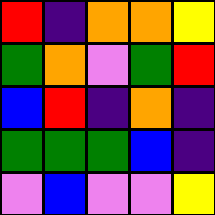[["red", "indigo", "orange", "orange", "yellow"], ["green", "orange", "violet", "green", "red"], ["blue", "red", "indigo", "orange", "indigo"], ["green", "green", "green", "blue", "indigo"], ["violet", "blue", "violet", "violet", "yellow"]]